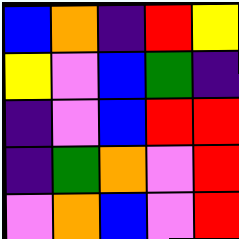[["blue", "orange", "indigo", "red", "yellow"], ["yellow", "violet", "blue", "green", "indigo"], ["indigo", "violet", "blue", "red", "red"], ["indigo", "green", "orange", "violet", "red"], ["violet", "orange", "blue", "violet", "red"]]